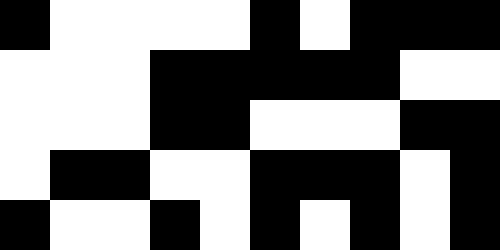[["black", "white", "white", "white", "white", "black", "white", "black", "black", "black"], ["white", "white", "white", "black", "black", "black", "black", "black", "white", "white"], ["white", "white", "white", "black", "black", "white", "white", "white", "black", "black"], ["white", "black", "black", "white", "white", "black", "black", "black", "white", "black"], ["black", "white", "white", "black", "white", "black", "white", "black", "white", "black"]]